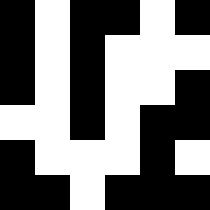[["black", "white", "black", "black", "white", "black"], ["black", "white", "black", "white", "white", "white"], ["black", "white", "black", "white", "white", "black"], ["white", "white", "black", "white", "black", "black"], ["black", "white", "white", "white", "black", "white"], ["black", "black", "white", "black", "black", "black"]]